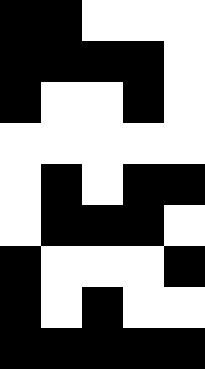[["black", "black", "white", "white", "white"], ["black", "black", "black", "black", "white"], ["black", "white", "white", "black", "white"], ["white", "white", "white", "white", "white"], ["white", "black", "white", "black", "black"], ["white", "black", "black", "black", "white"], ["black", "white", "white", "white", "black"], ["black", "white", "black", "white", "white"], ["black", "black", "black", "black", "black"]]